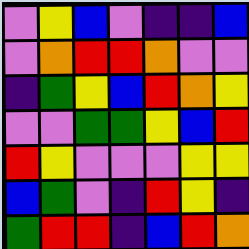[["violet", "yellow", "blue", "violet", "indigo", "indigo", "blue"], ["violet", "orange", "red", "red", "orange", "violet", "violet"], ["indigo", "green", "yellow", "blue", "red", "orange", "yellow"], ["violet", "violet", "green", "green", "yellow", "blue", "red"], ["red", "yellow", "violet", "violet", "violet", "yellow", "yellow"], ["blue", "green", "violet", "indigo", "red", "yellow", "indigo"], ["green", "red", "red", "indigo", "blue", "red", "orange"]]